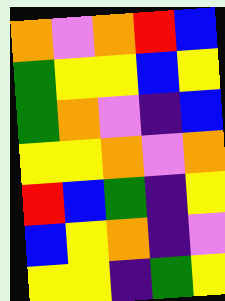[["orange", "violet", "orange", "red", "blue"], ["green", "yellow", "yellow", "blue", "yellow"], ["green", "orange", "violet", "indigo", "blue"], ["yellow", "yellow", "orange", "violet", "orange"], ["red", "blue", "green", "indigo", "yellow"], ["blue", "yellow", "orange", "indigo", "violet"], ["yellow", "yellow", "indigo", "green", "yellow"]]